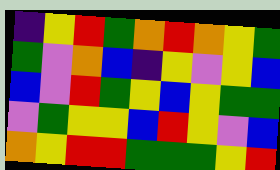[["indigo", "yellow", "red", "green", "orange", "red", "orange", "yellow", "green"], ["green", "violet", "orange", "blue", "indigo", "yellow", "violet", "yellow", "blue"], ["blue", "violet", "red", "green", "yellow", "blue", "yellow", "green", "green"], ["violet", "green", "yellow", "yellow", "blue", "red", "yellow", "violet", "blue"], ["orange", "yellow", "red", "red", "green", "green", "green", "yellow", "red"]]